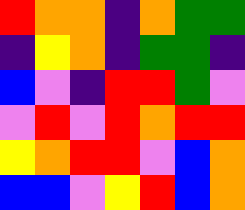[["red", "orange", "orange", "indigo", "orange", "green", "green"], ["indigo", "yellow", "orange", "indigo", "green", "green", "indigo"], ["blue", "violet", "indigo", "red", "red", "green", "violet"], ["violet", "red", "violet", "red", "orange", "red", "red"], ["yellow", "orange", "red", "red", "violet", "blue", "orange"], ["blue", "blue", "violet", "yellow", "red", "blue", "orange"]]